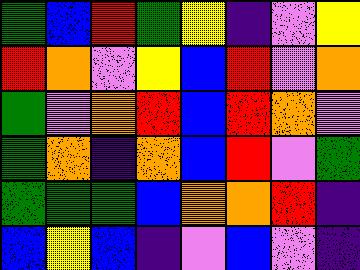[["green", "blue", "red", "green", "yellow", "indigo", "violet", "yellow"], ["red", "orange", "violet", "yellow", "blue", "red", "violet", "orange"], ["green", "violet", "orange", "red", "blue", "red", "orange", "violet"], ["green", "orange", "indigo", "orange", "blue", "red", "violet", "green"], ["green", "green", "green", "blue", "orange", "orange", "red", "indigo"], ["blue", "yellow", "blue", "indigo", "violet", "blue", "violet", "indigo"]]